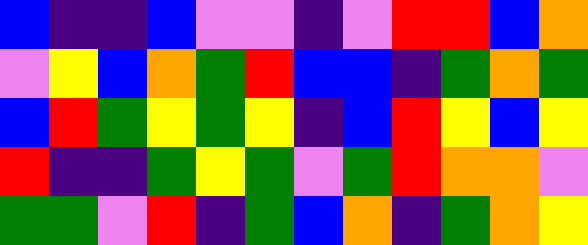[["blue", "indigo", "indigo", "blue", "violet", "violet", "indigo", "violet", "red", "red", "blue", "orange"], ["violet", "yellow", "blue", "orange", "green", "red", "blue", "blue", "indigo", "green", "orange", "green"], ["blue", "red", "green", "yellow", "green", "yellow", "indigo", "blue", "red", "yellow", "blue", "yellow"], ["red", "indigo", "indigo", "green", "yellow", "green", "violet", "green", "red", "orange", "orange", "violet"], ["green", "green", "violet", "red", "indigo", "green", "blue", "orange", "indigo", "green", "orange", "yellow"]]